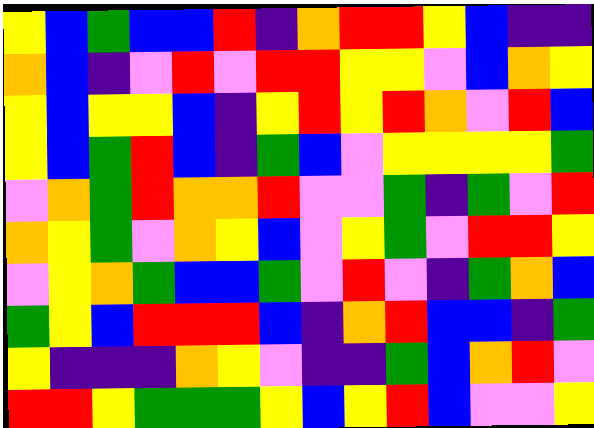[["yellow", "blue", "green", "blue", "blue", "red", "indigo", "orange", "red", "red", "yellow", "blue", "indigo", "indigo"], ["orange", "blue", "indigo", "violet", "red", "violet", "red", "red", "yellow", "yellow", "violet", "blue", "orange", "yellow"], ["yellow", "blue", "yellow", "yellow", "blue", "indigo", "yellow", "red", "yellow", "red", "orange", "violet", "red", "blue"], ["yellow", "blue", "green", "red", "blue", "indigo", "green", "blue", "violet", "yellow", "yellow", "yellow", "yellow", "green"], ["violet", "orange", "green", "red", "orange", "orange", "red", "violet", "violet", "green", "indigo", "green", "violet", "red"], ["orange", "yellow", "green", "violet", "orange", "yellow", "blue", "violet", "yellow", "green", "violet", "red", "red", "yellow"], ["violet", "yellow", "orange", "green", "blue", "blue", "green", "violet", "red", "violet", "indigo", "green", "orange", "blue"], ["green", "yellow", "blue", "red", "red", "red", "blue", "indigo", "orange", "red", "blue", "blue", "indigo", "green"], ["yellow", "indigo", "indigo", "indigo", "orange", "yellow", "violet", "indigo", "indigo", "green", "blue", "orange", "red", "violet"], ["red", "red", "yellow", "green", "green", "green", "yellow", "blue", "yellow", "red", "blue", "violet", "violet", "yellow"]]